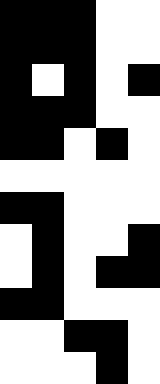[["black", "black", "black", "white", "white"], ["black", "black", "black", "white", "white"], ["black", "white", "black", "white", "black"], ["black", "black", "black", "white", "white"], ["black", "black", "white", "black", "white"], ["white", "white", "white", "white", "white"], ["black", "black", "white", "white", "white"], ["white", "black", "white", "white", "black"], ["white", "black", "white", "black", "black"], ["black", "black", "white", "white", "white"], ["white", "white", "black", "black", "white"], ["white", "white", "white", "black", "white"]]